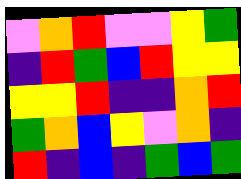[["violet", "orange", "red", "violet", "violet", "yellow", "green"], ["indigo", "red", "green", "blue", "red", "yellow", "yellow"], ["yellow", "yellow", "red", "indigo", "indigo", "orange", "red"], ["green", "orange", "blue", "yellow", "violet", "orange", "indigo"], ["red", "indigo", "blue", "indigo", "green", "blue", "green"]]